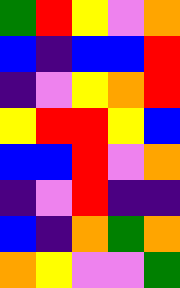[["green", "red", "yellow", "violet", "orange"], ["blue", "indigo", "blue", "blue", "red"], ["indigo", "violet", "yellow", "orange", "red"], ["yellow", "red", "red", "yellow", "blue"], ["blue", "blue", "red", "violet", "orange"], ["indigo", "violet", "red", "indigo", "indigo"], ["blue", "indigo", "orange", "green", "orange"], ["orange", "yellow", "violet", "violet", "green"]]